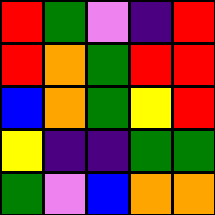[["red", "green", "violet", "indigo", "red"], ["red", "orange", "green", "red", "red"], ["blue", "orange", "green", "yellow", "red"], ["yellow", "indigo", "indigo", "green", "green"], ["green", "violet", "blue", "orange", "orange"]]